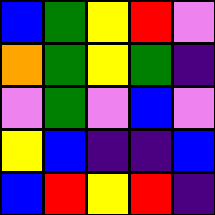[["blue", "green", "yellow", "red", "violet"], ["orange", "green", "yellow", "green", "indigo"], ["violet", "green", "violet", "blue", "violet"], ["yellow", "blue", "indigo", "indigo", "blue"], ["blue", "red", "yellow", "red", "indigo"]]